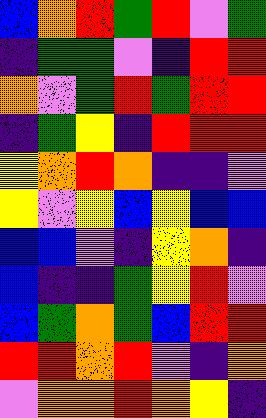[["blue", "orange", "red", "green", "red", "violet", "green"], ["indigo", "green", "green", "violet", "indigo", "red", "red"], ["orange", "violet", "green", "red", "green", "red", "red"], ["indigo", "green", "yellow", "indigo", "red", "red", "red"], ["yellow", "orange", "red", "orange", "indigo", "indigo", "violet"], ["yellow", "violet", "yellow", "blue", "yellow", "blue", "blue"], ["blue", "blue", "violet", "indigo", "yellow", "orange", "indigo"], ["blue", "indigo", "indigo", "green", "yellow", "red", "violet"], ["blue", "green", "orange", "green", "blue", "red", "red"], ["red", "red", "orange", "red", "violet", "indigo", "orange"], ["violet", "orange", "orange", "red", "orange", "yellow", "indigo"]]